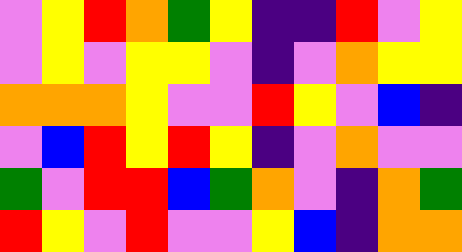[["violet", "yellow", "red", "orange", "green", "yellow", "indigo", "indigo", "red", "violet", "yellow"], ["violet", "yellow", "violet", "yellow", "yellow", "violet", "indigo", "violet", "orange", "yellow", "yellow"], ["orange", "orange", "orange", "yellow", "violet", "violet", "red", "yellow", "violet", "blue", "indigo"], ["violet", "blue", "red", "yellow", "red", "yellow", "indigo", "violet", "orange", "violet", "violet"], ["green", "violet", "red", "red", "blue", "green", "orange", "violet", "indigo", "orange", "green"], ["red", "yellow", "violet", "red", "violet", "violet", "yellow", "blue", "indigo", "orange", "orange"]]